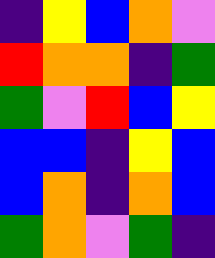[["indigo", "yellow", "blue", "orange", "violet"], ["red", "orange", "orange", "indigo", "green"], ["green", "violet", "red", "blue", "yellow"], ["blue", "blue", "indigo", "yellow", "blue"], ["blue", "orange", "indigo", "orange", "blue"], ["green", "orange", "violet", "green", "indigo"]]